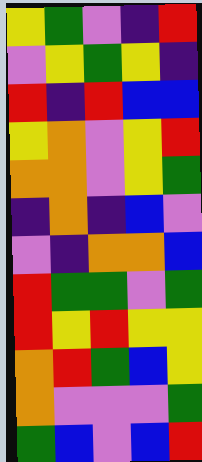[["yellow", "green", "violet", "indigo", "red"], ["violet", "yellow", "green", "yellow", "indigo"], ["red", "indigo", "red", "blue", "blue"], ["yellow", "orange", "violet", "yellow", "red"], ["orange", "orange", "violet", "yellow", "green"], ["indigo", "orange", "indigo", "blue", "violet"], ["violet", "indigo", "orange", "orange", "blue"], ["red", "green", "green", "violet", "green"], ["red", "yellow", "red", "yellow", "yellow"], ["orange", "red", "green", "blue", "yellow"], ["orange", "violet", "violet", "violet", "green"], ["green", "blue", "violet", "blue", "red"]]